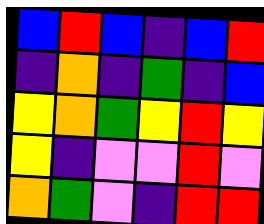[["blue", "red", "blue", "indigo", "blue", "red"], ["indigo", "orange", "indigo", "green", "indigo", "blue"], ["yellow", "orange", "green", "yellow", "red", "yellow"], ["yellow", "indigo", "violet", "violet", "red", "violet"], ["orange", "green", "violet", "indigo", "red", "red"]]